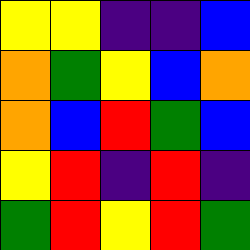[["yellow", "yellow", "indigo", "indigo", "blue"], ["orange", "green", "yellow", "blue", "orange"], ["orange", "blue", "red", "green", "blue"], ["yellow", "red", "indigo", "red", "indigo"], ["green", "red", "yellow", "red", "green"]]